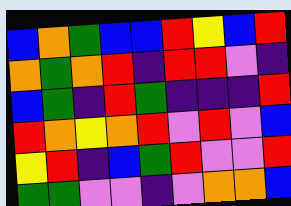[["blue", "orange", "green", "blue", "blue", "red", "yellow", "blue", "red"], ["orange", "green", "orange", "red", "indigo", "red", "red", "violet", "indigo"], ["blue", "green", "indigo", "red", "green", "indigo", "indigo", "indigo", "red"], ["red", "orange", "yellow", "orange", "red", "violet", "red", "violet", "blue"], ["yellow", "red", "indigo", "blue", "green", "red", "violet", "violet", "red"], ["green", "green", "violet", "violet", "indigo", "violet", "orange", "orange", "blue"]]